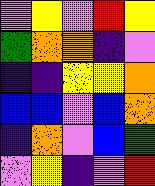[["violet", "yellow", "violet", "red", "yellow"], ["green", "orange", "orange", "indigo", "violet"], ["indigo", "indigo", "yellow", "yellow", "orange"], ["blue", "blue", "violet", "blue", "orange"], ["indigo", "orange", "violet", "blue", "green"], ["violet", "yellow", "indigo", "violet", "red"]]